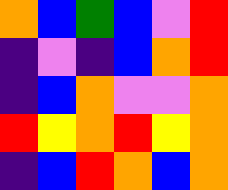[["orange", "blue", "green", "blue", "violet", "red"], ["indigo", "violet", "indigo", "blue", "orange", "red"], ["indigo", "blue", "orange", "violet", "violet", "orange"], ["red", "yellow", "orange", "red", "yellow", "orange"], ["indigo", "blue", "red", "orange", "blue", "orange"]]